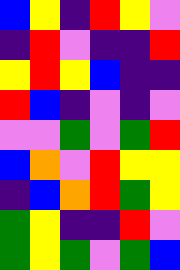[["blue", "yellow", "indigo", "red", "yellow", "violet"], ["indigo", "red", "violet", "indigo", "indigo", "red"], ["yellow", "red", "yellow", "blue", "indigo", "indigo"], ["red", "blue", "indigo", "violet", "indigo", "violet"], ["violet", "violet", "green", "violet", "green", "red"], ["blue", "orange", "violet", "red", "yellow", "yellow"], ["indigo", "blue", "orange", "red", "green", "yellow"], ["green", "yellow", "indigo", "indigo", "red", "violet"], ["green", "yellow", "green", "violet", "green", "blue"]]